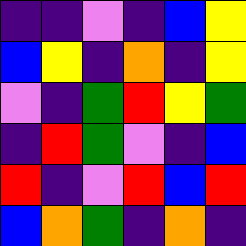[["indigo", "indigo", "violet", "indigo", "blue", "yellow"], ["blue", "yellow", "indigo", "orange", "indigo", "yellow"], ["violet", "indigo", "green", "red", "yellow", "green"], ["indigo", "red", "green", "violet", "indigo", "blue"], ["red", "indigo", "violet", "red", "blue", "red"], ["blue", "orange", "green", "indigo", "orange", "indigo"]]